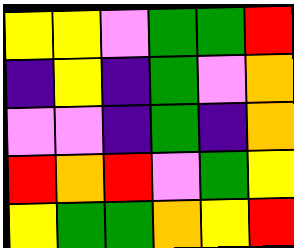[["yellow", "yellow", "violet", "green", "green", "red"], ["indigo", "yellow", "indigo", "green", "violet", "orange"], ["violet", "violet", "indigo", "green", "indigo", "orange"], ["red", "orange", "red", "violet", "green", "yellow"], ["yellow", "green", "green", "orange", "yellow", "red"]]